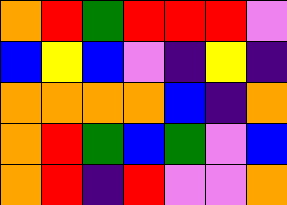[["orange", "red", "green", "red", "red", "red", "violet"], ["blue", "yellow", "blue", "violet", "indigo", "yellow", "indigo"], ["orange", "orange", "orange", "orange", "blue", "indigo", "orange"], ["orange", "red", "green", "blue", "green", "violet", "blue"], ["orange", "red", "indigo", "red", "violet", "violet", "orange"]]